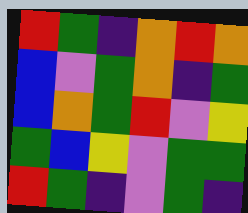[["red", "green", "indigo", "orange", "red", "orange"], ["blue", "violet", "green", "orange", "indigo", "green"], ["blue", "orange", "green", "red", "violet", "yellow"], ["green", "blue", "yellow", "violet", "green", "green"], ["red", "green", "indigo", "violet", "green", "indigo"]]